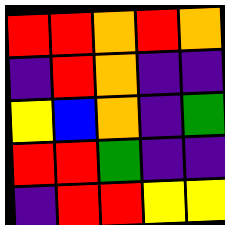[["red", "red", "orange", "red", "orange"], ["indigo", "red", "orange", "indigo", "indigo"], ["yellow", "blue", "orange", "indigo", "green"], ["red", "red", "green", "indigo", "indigo"], ["indigo", "red", "red", "yellow", "yellow"]]